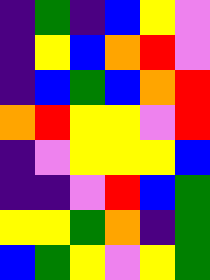[["indigo", "green", "indigo", "blue", "yellow", "violet"], ["indigo", "yellow", "blue", "orange", "red", "violet"], ["indigo", "blue", "green", "blue", "orange", "red"], ["orange", "red", "yellow", "yellow", "violet", "red"], ["indigo", "violet", "yellow", "yellow", "yellow", "blue"], ["indigo", "indigo", "violet", "red", "blue", "green"], ["yellow", "yellow", "green", "orange", "indigo", "green"], ["blue", "green", "yellow", "violet", "yellow", "green"]]